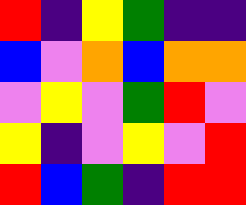[["red", "indigo", "yellow", "green", "indigo", "indigo"], ["blue", "violet", "orange", "blue", "orange", "orange"], ["violet", "yellow", "violet", "green", "red", "violet"], ["yellow", "indigo", "violet", "yellow", "violet", "red"], ["red", "blue", "green", "indigo", "red", "red"]]